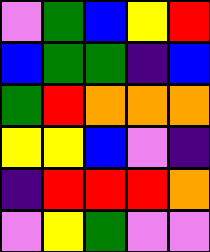[["violet", "green", "blue", "yellow", "red"], ["blue", "green", "green", "indigo", "blue"], ["green", "red", "orange", "orange", "orange"], ["yellow", "yellow", "blue", "violet", "indigo"], ["indigo", "red", "red", "red", "orange"], ["violet", "yellow", "green", "violet", "violet"]]